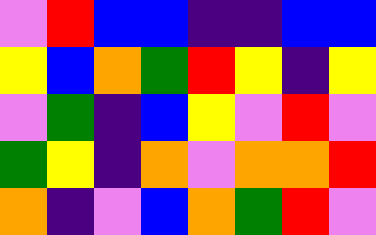[["violet", "red", "blue", "blue", "indigo", "indigo", "blue", "blue"], ["yellow", "blue", "orange", "green", "red", "yellow", "indigo", "yellow"], ["violet", "green", "indigo", "blue", "yellow", "violet", "red", "violet"], ["green", "yellow", "indigo", "orange", "violet", "orange", "orange", "red"], ["orange", "indigo", "violet", "blue", "orange", "green", "red", "violet"]]